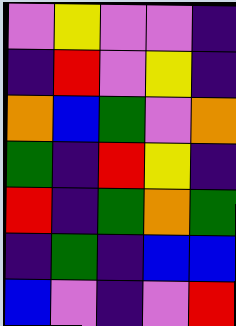[["violet", "yellow", "violet", "violet", "indigo"], ["indigo", "red", "violet", "yellow", "indigo"], ["orange", "blue", "green", "violet", "orange"], ["green", "indigo", "red", "yellow", "indigo"], ["red", "indigo", "green", "orange", "green"], ["indigo", "green", "indigo", "blue", "blue"], ["blue", "violet", "indigo", "violet", "red"]]